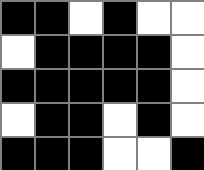[["black", "black", "white", "black", "white", "white"], ["white", "black", "black", "black", "black", "white"], ["black", "black", "black", "black", "black", "white"], ["white", "black", "black", "white", "black", "white"], ["black", "black", "black", "white", "white", "black"]]